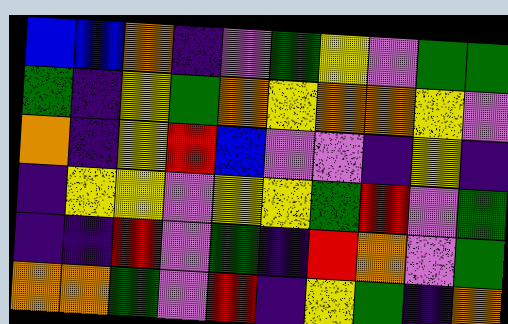[["blue", "blue", "orange", "indigo", "violet", "green", "yellow", "violet", "green", "green"], ["green", "indigo", "yellow", "green", "orange", "yellow", "orange", "orange", "yellow", "violet"], ["orange", "indigo", "yellow", "red", "blue", "violet", "violet", "indigo", "yellow", "indigo"], ["indigo", "yellow", "yellow", "violet", "yellow", "yellow", "green", "red", "violet", "green"], ["indigo", "indigo", "red", "violet", "green", "indigo", "red", "orange", "violet", "green"], ["orange", "orange", "green", "violet", "red", "indigo", "yellow", "green", "indigo", "orange"]]